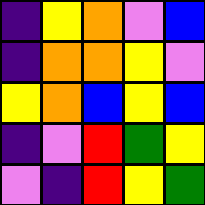[["indigo", "yellow", "orange", "violet", "blue"], ["indigo", "orange", "orange", "yellow", "violet"], ["yellow", "orange", "blue", "yellow", "blue"], ["indigo", "violet", "red", "green", "yellow"], ["violet", "indigo", "red", "yellow", "green"]]